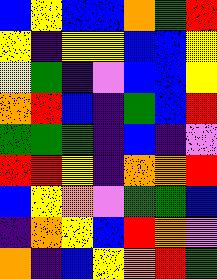[["blue", "yellow", "blue", "blue", "orange", "green", "red"], ["yellow", "indigo", "yellow", "yellow", "blue", "blue", "yellow"], ["yellow", "green", "indigo", "violet", "blue", "blue", "yellow"], ["orange", "red", "blue", "indigo", "green", "blue", "red"], ["green", "green", "green", "indigo", "blue", "indigo", "violet"], ["red", "red", "yellow", "indigo", "orange", "orange", "red"], ["blue", "yellow", "orange", "violet", "green", "green", "blue"], ["indigo", "orange", "yellow", "blue", "red", "orange", "violet"], ["orange", "indigo", "blue", "yellow", "orange", "red", "green"]]